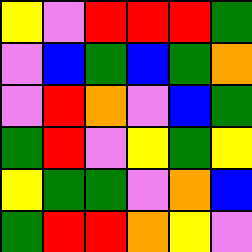[["yellow", "violet", "red", "red", "red", "green"], ["violet", "blue", "green", "blue", "green", "orange"], ["violet", "red", "orange", "violet", "blue", "green"], ["green", "red", "violet", "yellow", "green", "yellow"], ["yellow", "green", "green", "violet", "orange", "blue"], ["green", "red", "red", "orange", "yellow", "violet"]]